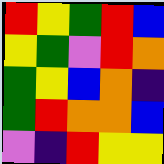[["red", "yellow", "green", "red", "blue"], ["yellow", "green", "violet", "red", "orange"], ["green", "yellow", "blue", "orange", "indigo"], ["green", "red", "orange", "orange", "blue"], ["violet", "indigo", "red", "yellow", "yellow"]]